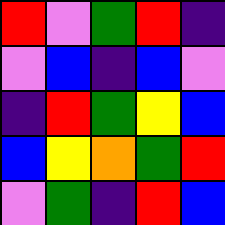[["red", "violet", "green", "red", "indigo"], ["violet", "blue", "indigo", "blue", "violet"], ["indigo", "red", "green", "yellow", "blue"], ["blue", "yellow", "orange", "green", "red"], ["violet", "green", "indigo", "red", "blue"]]